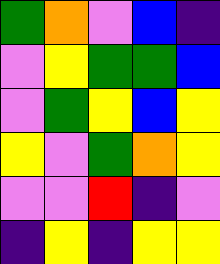[["green", "orange", "violet", "blue", "indigo"], ["violet", "yellow", "green", "green", "blue"], ["violet", "green", "yellow", "blue", "yellow"], ["yellow", "violet", "green", "orange", "yellow"], ["violet", "violet", "red", "indigo", "violet"], ["indigo", "yellow", "indigo", "yellow", "yellow"]]